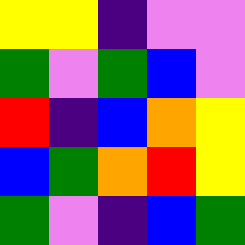[["yellow", "yellow", "indigo", "violet", "violet"], ["green", "violet", "green", "blue", "violet"], ["red", "indigo", "blue", "orange", "yellow"], ["blue", "green", "orange", "red", "yellow"], ["green", "violet", "indigo", "blue", "green"]]